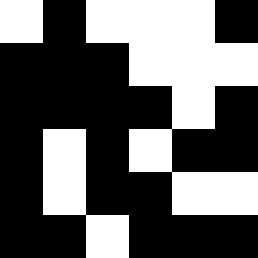[["white", "black", "white", "white", "white", "black"], ["black", "black", "black", "white", "white", "white"], ["black", "black", "black", "black", "white", "black"], ["black", "white", "black", "white", "black", "black"], ["black", "white", "black", "black", "white", "white"], ["black", "black", "white", "black", "black", "black"]]